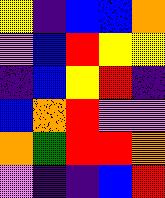[["yellow", "indigo", "blue", "blue", "orange"], ["violet", "blue", "red", "yellow", "yellow"], ["indigo", "blue", "yellow", "red", "indigo"], ["blue", "orange", "red", "violet", "violet"], ["orange", "green", "red", "red", "orange"], ["violet", "indigo", "indigo", "blue", "red"]]